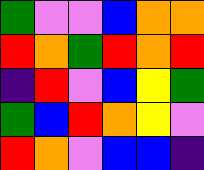[["green", "violet", "violet", "blue", "orange", "orange"], ["red", "orange", "green", "red", "orange", "red"], ["indigo", "red", "violet", "blue", "yellow", "green"], ["green", "blue", "red", "orange", "yellow", "violet"], ["red", "orange", "violet", "blue", "blue", "indigo"]]